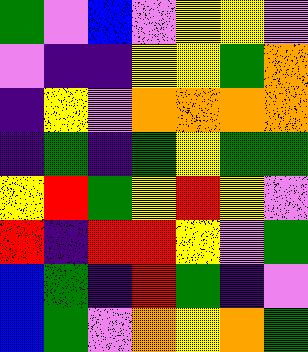[["green", "violet", "blue", "violet", "yellow", "yellow", "violet"], ["violet", "indigo", "indigo", "yellow", "yellow", "green", "orange"], ["indigo", "yellow", "violet", "orange", "orange", "orange", "orange"], ["indigo", "green", "indigo", "green", "yellow", "green", "green"], ["yellow", "red", "green", "yellow", "red", "yellow", "violet"], ["red", "indigo", "red", "red", "yellow", "violet", "green"], ["blue", "green", "indigo", "red", "green", "indigo", "violet"], ["blue", "green", "violet", "orange", "yellow", "orange", "green"]]